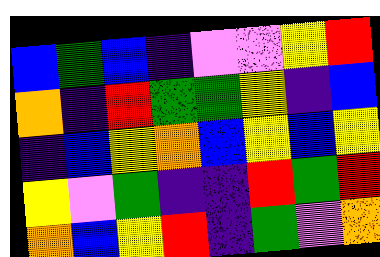[["blue", "green", "blue", "indigo", "violet", "violet", "yellow", "red"], ["orange", "indigo", "red", "green", "green", "yellow", "indigo", "blue"], ["indigo", "blue", "yellow", "orange", "blue", "yellow", "blue", "yellow"], ["yellow", "violet", "green", "indigo", "indigo", "red", "green", "red"], ["orange", "blue", "yellow", "red", "indigo", "green", "violet", "orange"]]